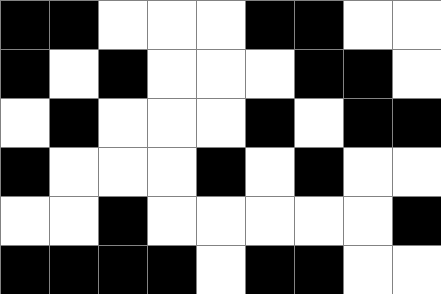[["black", "black", "white", "white", "white", "black", "black", "white", "white"], ["black", "white", "black", "white", "white", "white", "black", "black", "white"], ["white", "black", "white", "white", "white", "black", "white", "black", "black"], ["black", "white", "white", "white", "black", "white", "black", "white", "white"], ["white", "white", "black", "white", "white", "white", "white", "white", "black"], ["black", "black", "black", "black", "white", "black", "black", "white", "white"]]